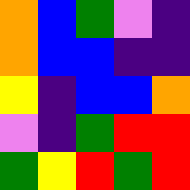[["orange", "blue", "green", "violet", "indigo"], ["orange", "blue", "blue", "indigo", "indigo"], ["yellow", "indigo", "blue", "blue", "orange"], ["violet", "indigo", "green", "red", "red"], ["green", "yellow", "red", "green", "red"]]